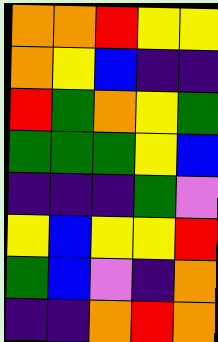[["orange", "orange", "red", "yellow", "yellow"], ["orange", "yellow", "blue", "indigo", "indigo"], ["red", "green", "orange", "yellow", "green"], ["green", "green", "green", "yellow", "blue"], ["indigo", "indigo", "indigo", "green", "violet"], ["yellow", "blue", "yellow", "yellow", "red"], ["green", "blue", "violet", "indigo", "orange"], ["indigo", "indigo", "orange", "red", "orange"]]